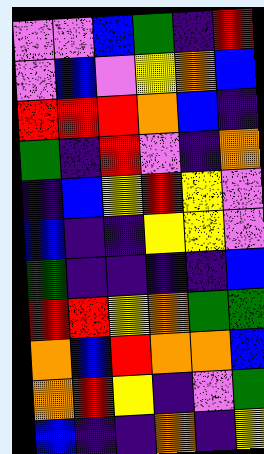[["violet", "violet", "blue", "green", "indigo", "red"], ["violet", "blue", "violet", "yellow", "orange", "blue"], ["red", "red", "red", "orange", "blue", "indigo"], ["green", "indigo", "red", "violet", "indigo", "orange"], ["indigo", "blue", "yellow", "red", "yellow", "violet"], ["blue", "indigo", "indigo", "yellow", "yellow", "violet"], ["green", "indigo", "indigo", "indigo", "indigo", "blue"], ["red", "red", "yellow", "orange", "green", "green"], ["orange", "blue", "red", "orange", "orange", "blue"], ["orange", "red", "yellow", "indigo", "violet", "green"], ["blue", "indigo", "indigo", "orange", "indigo", "yellow"]]